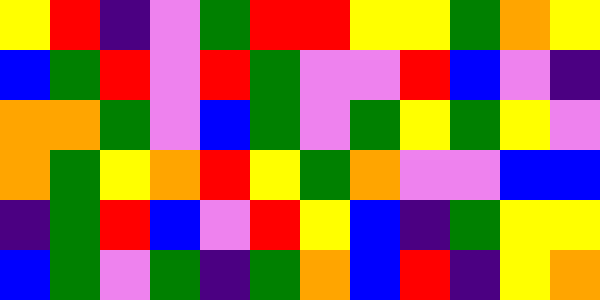[["yellow", "red", "indigo", "violet", "green", "red", "red", "yellow", "yellow", "green", "orange", "yellow"], ["blue", "green", "red", "violet", "red", "green", "violet", "violet", "red", "blue", "violet", "indigo"], ["orange", "orange", "green", "violet", "blue", "green", "violet", "green", "yellow", "green", "yellow", "violet"], ["orange", "green", "yellow", "orange", "red", "yellow", "green", "orange", "violet", "violet", "blue", "blue"], ["indigo", "green", "red", "blue", "violet", "red", "yellow", "blue", "indigo", "green", "yellow", "yellow"], ["blue", "green", "violet", "green", "indigo", "green", "orange", "blue", "red", "indigo", "yellow", "orange"]]